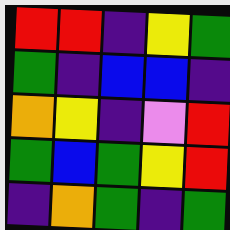[["red", "red", "indigo", "yellow", "green"], ["green", "indigo", "blue", "blue", "indigo"], ["orange", "yellow", "indigo", "violet", "red"], ["green", "blue", "green", "yellow", "red"], ["indigo", "orange", "green", "indigo", "green"]]